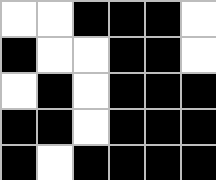[["white", "white", "black", "black", "black", "white"], ["black", "white", "white", "black", "black", "white"], ["white", "black", "white", "black", "black", "black"], ["black", "black", "white", "black", "black", "black"], ["black", "white", "black", "black", "black", "black"]]